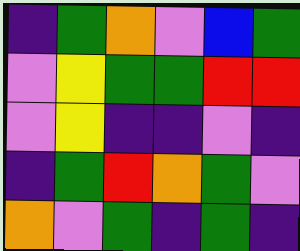[["indigo", "green", "orange", "violet", "blue", "green"], ["violet", "yellow", "green", "green", "red", "red"], ["violet", "yellow", "indigo", "indigo", "violet", "indigo"], ["indigo", "green", "red", "orange", "green", "violet"], ["orange", "violet", "green", "indigo", "green", "indigo"]]